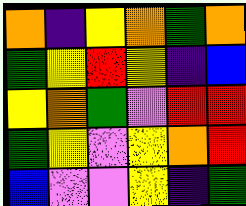[["orange", "indigo", "yellow", "orange", "green", "orange"], ["green", "yellow", "red", "yellow", "indigo", "blue"], ["yellow", "orange", "green", "violet", "red", "red"], ["green", "yellow", "violet", "yellow", "orange", "red"], ["blue", "violet", "violet", "yellow", "indigo", "green"]]